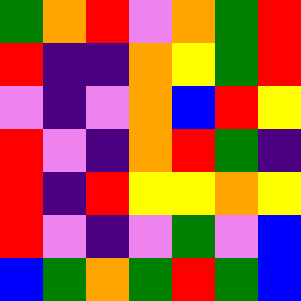[["green", "orange", "red", "violet", "orange", "green", "red"], ["red", "indigo", "indigo", "orange", "yellow", "green", "red"], ["violet", "indigo", "violet", "orange", "blue", "red", "yellow"], ["red", "violet", "indigo", "orange", "red", "green", "indigo"], ["red", "indigo", "red", "yellow", "yellow", "orange", "yellow"], ["red", "violet", "indigo", "violet", "green", "violet", "blue"], ["blue", "green", "orange", "green", "red", "green", "blue"]]